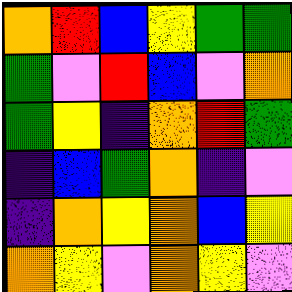[["orange", "red", "blue", "yellow", "green", "green"], ["green", "violet", "red", "blue", "violet", "orange"], ["green", "yellow", "indigo", "orange", "red", "green"], ["indigo", "blue", "green", "orange", "indigo", "violet"], ["indigo", "orange", "yellow", "orange", "blue", "yellow"], ["orange", "yellow", "violet", "orange", "yellow", "violet"]]